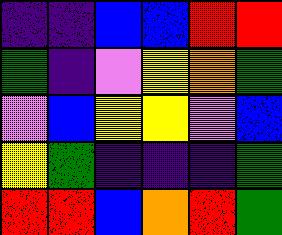[["indigo", "indigo", "blue", "blue", "red", "red"], ["green", "indigo", "violet", "yellow", "orange", "green"], ["violet", "blue", "yellow", "yellow", "violet", "blue"], ["yellow", "green", "indigo", "indigo", "indigo", "green"], ["red", "red", "blue", "orange", "red", "green"]]